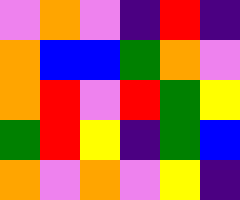[["violet", "orange", "violet", "indigo", "red", "indigo"], ["orange", "blue", "blue", "green", "orange", "violet"], ["orange", "red", "violet", "red", "green", "yellow"], ["green", "red", "yellow", "indigo", "green", "blue"], ["orange", "violet", "orange", "violet", "yellow", "indigo"]]